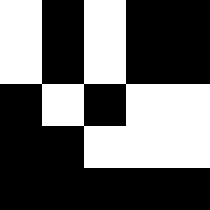[["white", "black", "white", "black", "black"], ["white", "black", "white", "black", "black"], ["black", "white", "black", "white", "white"], ["black", "black", "white", "white", "white"], ["black", "black", "black", "black", "black"]]